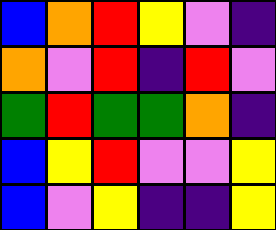[["blue", "orange", "red", "yellow", "violet", "indigo"], ["orange", "violet", "red", "indigo", "red", "violet"], ["green", "red", "green", "green", "orange", "indigo"], ["blue", "yellow", "red", "violet", "violet", "yellow"], ["blue", "violet", "yellow", "indigo", "indigo", "yellow"]]